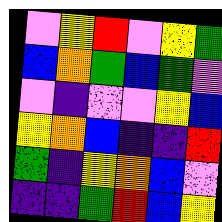[["violet", "yellow", "red", "violet", "yellow", "green"], ["blue", "orange", "green", "blue", "green", "violet"], ["violet", "indigo", "violet", "violet", "yellow", "blue"], ["yellow", "orange", "blue", "indigo", "indigo", "red"], ["green", "indigo", "yellow", "orange", "blue", "violet"], ["indigo", "indigo", "green", "red", "blue", "yellow"]]